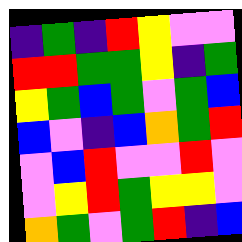[["indigo", "green", "indigo", "red", "yellow", "violet", "violet"], ["red", "red", "green", "green", "yellow", "indigo", "green"], ["yellow", "green", "blue", "green", "violet", "green", "blue"], ["blue", "violet", "indigo", "blue", "orange", "green", "red"], ["violet", "blue", "red", "violet", "violet", "red", "violet"], ["violet", "yellow", "red", "green", "yellow", "yellow", "violet"], ["orange", "green", "violet", "green", "red", "indigo", "blue"]]